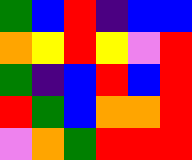[["green", "blue", "red", "indigo", "blue", "blue"], ["orange", "yellow", "red", "yellow", "violet", "red"], ["green", "indigo", "blue", "red", "blue", "red"], ["red", "green", "blue", "orange", "orange", "red"], ["violet", "orange", "green", "red", "red", "red"]]